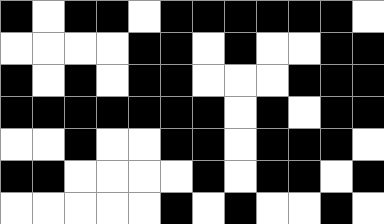[["black", "white", "black", "black", "white", "black", "black", "black", "black", "black", "black", "white"], ["white", "white", "white", "white", "black", "black", "white", "black", "white", "white", "black", "black"], ["black", "white", "black", "white", "black", "black", "white", "white", "white", "black", "black", "black"], ["black", "black", "black", "black", "black", "black", "black", "white", "black", "white", "black", "black"], ["white", "white", "black", "white", "white", "black", "black", "white", "black", "black", "black", "white"], ["black", "black", "white", "white", "white", "white", "black", "white", "black", "black", "white", "black"], ["white", "white", "white", "white", "white", "black", "white", "black", "white", "white", "black", "white"]]